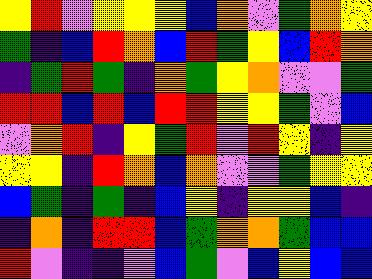[["yellow", "red", "violet", "yellow", "yellow", "yellow", "blue", "orange", "violet", "green", "orange", "yellow"], ["green", "indigo", "blue", "red", "orange", "blue", "red", "green", "yellow", "blue", "red", "orange"], ["indigo", "green", "red", "green", "indigo", "orange", "green", "yellow", "orange", "violet", "violet", "green"], ["red", "red", "blue", "red", "blue", "red", "red", "yellow", "yellow", "green", "violet", "blue"], ["violet", "orange", "red", "indigo", "yellow", "green", "red", "violet", "red", "yellow", "indigo", "yellow"], ["yellow", "yellow", "indigo", "red", "orange", "blue", "orange", "violet", "violet", "green", "yellow", "yellow"], ["blue", "green", "indigo", "green", "indigo", "blue", "yellow", "indigo", "yellow", "yellow", "blue", "indigo"], ["indigo", "orange", "indigo", "red", "red", "blue", "green", "orange", "orange", "green", "blue", "blue"], ["red", "violet", "indigo", "indigo", "violet", "blue", "green", "violet", "blue", "yellow", "blue", "blue"]]